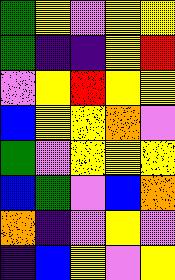[["green", "yellow", "violet", "yellow", "yellow"], ["green", "indigo", "indigo", "yellow", "red"], ["violet", "yellow", "red", "yellow", "yellow"], ["blue", "yellow", "yellow", "orange", "violet"], ["green", "violet", "yellow", "yellow", "yellow"], ["blue", "green", "violet", "blue", "orange"], ["orange", "indigo", "violet", "yellow", "violet"], ["indigo", "blue", "yellow", "violet", "yellow"]]